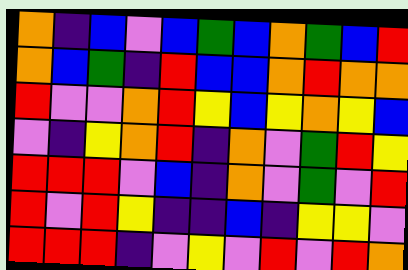[["orange", "indigo", "blue", "violet", "blue", "green", "blue", "orange", "green", "blue", "red"], ["orange", "blue", "green", "indigo", "red", "blue", "blue", "orange", "red", "orange", "orange"], ["red", "violet", "violet", "orange", "red", "yellow", "blue", "yellow", "orange", "yellow", "blue"], ["violet", "indigo", "yellow", "orange", "red", "indigo", "orange", "violet", "green", "red", "yellow"], ["red", "red", "red", "violet", "blue", "indigo", "orange", "violet", "green", "violet", "red"], ["red", "violet", "red", "yellow", "indigo", "indigo", "blue", "indigo", "yellow", "yellow", "violet"], ["red", "red", "red", "indigo", "violet", "yellow", "violet", "red", "violet", "red", "orange"]]